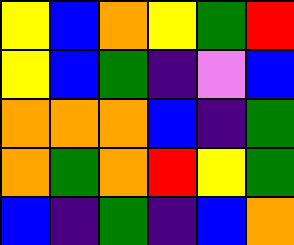[["yellow", "blue", "orange", "yellow", "green", "red"], ["yellow", "blue", "green", "indigo", "violet", "blue"], ["orange", "orange", "orange", "blue", "indigo", "green"], ["orange", "green", "orange", "red", "yellow", "green"], ["blue", "indigo", "green", "indigo", "blue", "orange"]]